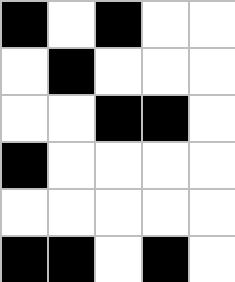[["black", "white", "black", "white", "white"], ["white", "black", "white", "white", "white"], ["white", "white", "black", "black", "white"], ["black", "white", "white", "white", "white"], ["white", "white", "white", "white", "white"], ["black", "black", "white", "black", "white"]]